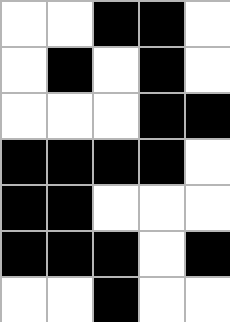[["white", "white", "black", "black", "white"], ["white", "black", "white", "black", "white"], ["white", "white", "white", "black", "black"], ["black", "black", "black", "black", "white"], ["black", "black", "white", "white", "white"], ["black", "black", "black", "white", "black"], ["white", "white", "black", "white", "white"]]